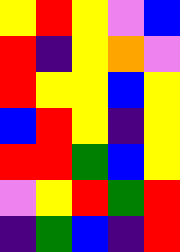[["yellow", "red", "yellow", "violet", "blue"], ["red", "indigo", "yellow", "orange", "violet"], ["red", "yellow", "yellow", "blue", "yellow"], ["blue", "red", "yellow", "indigo", "yellow"], ["red", "red", "green", "blue", "yellow"], ["violet", "yellow", "red", "green", "red"], ["indigo", "green", "blue", "indigo", "red"]]